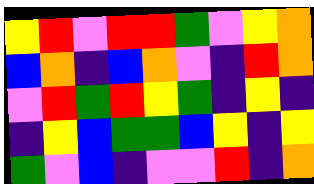[["yellow", "red", "violet", "red", "red", "green", "violet", "yellow", "orange"], ["blue", "orange", "indigo", "blue", "orange", "violet", "indigo", "red", "orange"], ["violet", "red", "green", "red", "yellow", "green", "indigo", "yellow", "indigo"], ["indigo", "yellow", "blue", "green", "green", "blue", "yellow", "indigo", "yellow"], ["green", "violet", "blue", "indigo", "violet", "violet", "red", "indigo", "orange"]]